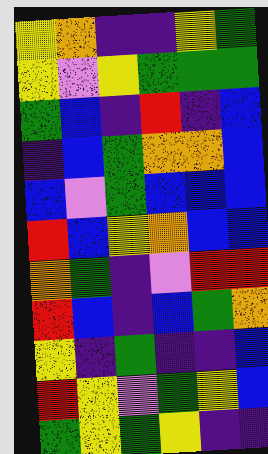[["yellow", "orange", "indigo", "indigo", "yellow", "green"], ["yellow", "violet", "yellow", "green", "green", "green"], ["green", "blue", "indigo", "red", "indigo", "blue"], ["indigo", "blue", "green", "orange", "orange", "blue"], ["blue", "violet", "green", "blue", "blue", "blue"], ["red", "blue", "yellow", "orange", "blue", "blue"], ["orange", "green", "indigo", "violet", "red", "red"], ["red", "blue", "indigo", "blue", "green", "orange"], ["yellow", "indigo", "green", "indigo", "indigo", "blue"], ["red", "yellow", "violet", "green", "yellow", "blue"], ["green", "yellow", "green", "yellow", "indigo", "indigo"]]